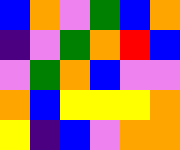[["blue", "orange", "violet", "green", "blue", "orange"], ["indigo", "violet", "green", "orange", "red", "blue"], ["violet", "green", "orange", "blue", "violet", "violet"], ["orange", "blue", "yellow", "yellow", "yellow", "orange"], ["yellow", "indigo", "blue", "violet", "orange", "orange"]]